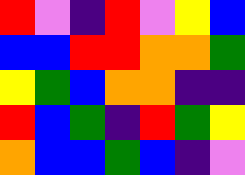[["red", "violet", "indigo", "red", "violet", "yellow", "blue"], ["blue", "blue", "red", "red", "orange", "orange", "green"], ["yellow", "green", "blue", "orange", "orange", "indigo", "indigo"], ["red", "blue", "green", "indigo", "red", "green", "yellow"], ["orange", "blue", "blue", "green", "blue", "indigo", "violet"]]